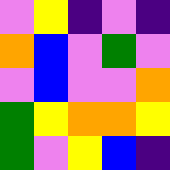[["violet", "yellow", "indigo", "violet", "indigo"], ["orange", "blue", "violet", "green", "violet"], ["violet", "blue", "violet", "violet", "orange"], ["green", "yellow", "orange", "orange", "yellow"], ["green", "violet", "yellow", "blue", "indigo"]]